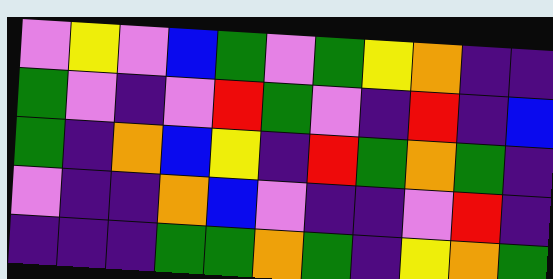[["violet", "yellow", "violet", "blue", "green", "violet", "green", "yellow", "orange", "indigo", "indigo"], ["green", "violet", "indigo", "violet", "red", "green", "violet", "indigo", "red", "indigo", "blue"], ["green", "indigo", "orange", "blue", "yellow", "indigo", "red", "green", "orange", "green", "indigo"], ["violet", "indigo", "indigo", "orange", "blue", "violet", "indigo", "indigo", "violet", "red", "indigo"], ["indigo", "indigo", "indigo", "green", "green", "orange", "green", "indigo", "yellow", "orange", "green"]]